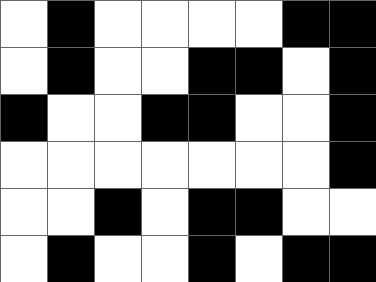[["white", "black", "white", "white", "white", "white", "black", "black"], ["white", "black", "white", "white", "black", "black", "white", "black"], ["black", "white", "white", "black", "black", "white", "white", "black"], ["white", "white", "white", "white", "white", "white", "white", "black"], ["white", "white", "black", "white", "black", "black", "white", "white"], ["white", "black", "white", "white", "black", "white", "black", "black"]]